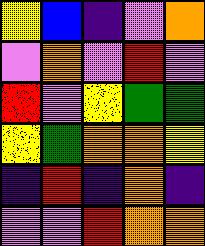[["yellow", "blue", "indigo", "violet", "orange"], ["violet", "orange", "violet", "red", "violet"], ["red", "violet", "yellow", "green", "green"], ["yellow", "green", "orange", "orange", "yellow"], ["indigo", "red", "indigo", "orange", "indigo"], ["violet", "violet", "red", "orange", "orange"]]